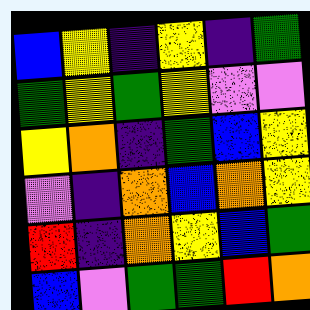[["blue", "yellow", "indigo", "yellow", "indigo", "green"], ["green", "yellow", "green", "yellow", "violet", "violet"], ["yellow", "orange", "indigo", "green", "blue", "yellow"], ["violet", "indigo", "orange", "blue", "orange", "yellow"], ["red", "indigo", "orange", "yellow", "blue", "green"], ["blue", "violet", "green", "green", "red", "orange"]]